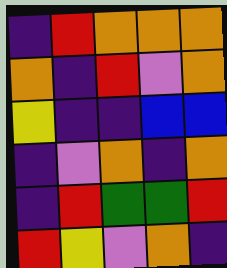[["indigo", "red", "orange", "orange", "orange"], ["orange", "indigo", "red", "violet", "orange"], ["yellow", "indigo", "indigo", "blue", "blue"], ["indigo", "violet", "orange", "indigo", "orange"], ["indigo", "red", "green", "green", "red"], ["red", "yellow", "violet", "orange", "indigo"]]